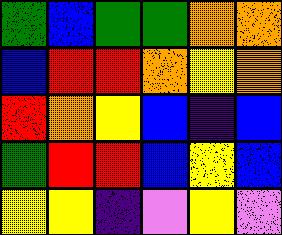[["green", "blue", "green", "green", "orange", "orange"], ["blue", "red", "red", "orange", "yellow", "orange"], ["red", "orange", "yellow", "blue", "indigo", "blue"], ["green", "red", "red", "blue", "yellow", "blue"], ["yellow", "yellow", "indigo", "violet", "yellow", "violet"]]